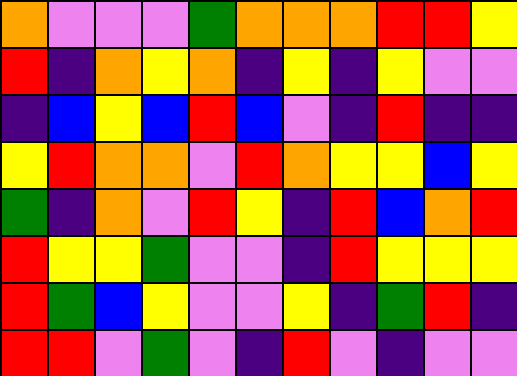[["orange", "violet", "violet", "violet", "green", "orange", "orange", "orange", "red", "red", "yellow"], ["red", "indigo", "orange", "yellow", "orange", "indigo", "yellow", "indigo", "yellow", "violet", "violet"], ["indigo", "blue", "yellow", "blue", "red", "blue", "violet", "indigo", "red", "indigo", "indigo"], ["yellow", "red", "orange", "orange", "violet", "red", "orange", "yellow", "yellow", "blue", "yellow"], ["green", "indigo", "orange", "violet", "red", "yellow", "indigo", "red", "blue", "orange", "red"], ["red", "yellow", "yellow", "green", "violet", "violet", "indigo", "red", "yellow", "yellow", "yellow"], ["red", "green", "blue", "yellow", "violet", "violet", "yellow", "indigo", "green", "red", "indigo"], ["red", "red", "violet", "green", "violet", "indigo", "red", "violet", "indigo", "violet", "violet"]]